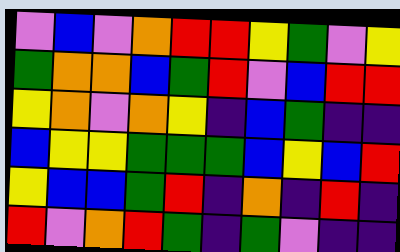[["violet", "blue", "violet", "orange", "red", "red", "yellow", "green", "violet", "yellow"], ["green", "orange", "orange", "blue", "green", "red", "violet", "blue", "red", "red"], ["yellow", "orange", "violet", "orange", "yellow", "indigo", "blue", "green", "indigo", "indigo"], ["blue", "yellow", "yellow", "green", "green", "green", "blue", "yellow", "blue", "red"], ["yellow", "blue", "blue", "green", "red", "indigo", "orange", "indigo", "red", "indigo"], ["red", "violet", "orange", "red", "green", "indigo", "green", "violet", "indigo", "indigo"]]